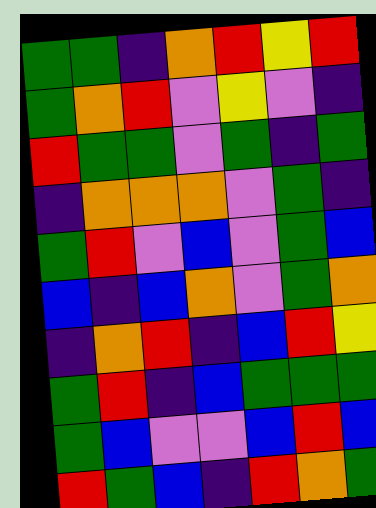[["green", "green", "indigo", "orange", "red", "yellow", "red"], ["green", "orange", "red", "violet", "yellow", "violet", "indigo"], ["red", "green", "green", "violet", "green", "indigo", "green"], ["indigo", "orange", "orange", "orange", "violet", "green", "indigo"], ["green", "red", "violet", "blue", "violet", "green", "blue"], ["blue", "indigo", "blue", "orange", "violet", "green", "orange"], ["indigo", "orange", "red", "indigo", "blue", "red", "yellow"], ["green", "red", "indigo", "blue", "green", "green", "green"], ["green", "blue", "violet", "violet", "blue", "red", "blue"], ["red", "green", "blue", "indigo", "red", "orange", "green"]]